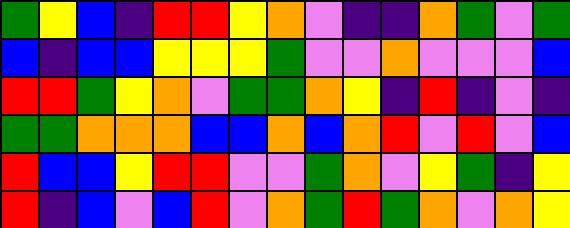[["green", "yellow", "blue", "indigo", "red", "red", "yellow", "orange", "violet", "indigo", "indigo", "orange", "green", "violet", "green"], ["blue", "indigo", "blue", "blue", "yellow", "yellow", "yellow", "green", "violet", "violet", "orange", "violet", "violet", "violet", "blue"], ["red", "red", "green", "yellow", "orange", "violet", "green", "green", "orange", "yellow", "indigo", "red", "indigo", "violet", "indigo"], ["green", "green", "orange", "orange", "orange", "blue", "blue", "orange", "blue", "orange", "red", "violet", "red", "violet", "blue"], ["red", "blue", "blue", "yellow", "red", "red", "violet", "violet", "green", "orange", "violet", "yellow", "green", "indigo", "yellow"], ["red", "indigo", "blue", "violet", "blue", "red", "violet", "orange", "green", "red", "green", "orange", "violet", "orange", "yellow"]]